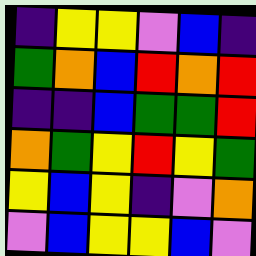[["indigo", "yellow", "yellow", "violet", "blue", "indigo"], ["green", "orange", "blue", "red", "orange", "red"], ["indigo", "indigo", "blue", "green", "green", "red"], ["orange", "green", "yellow", "red", "yellow", "green"], ["yellow", "blue", "yellow", "indigo", "violet", "orange"], ["violet", "blue", "yellow", "yellow", "blue", "violet"]]